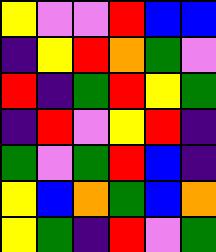[["yellow", "violet", "violet", "red", "blue", "blue"], ["indigo", "yellow", "red", "orange", "green", "violet"], ["red", "indigo", "green", "red", "yellow", "green"], ["indigo", "red", "violet", "yellow", "red", "indigo"], ["green", "violet", "green", "red", "blue", "indigo"], ["yellow", "blue", "orange", "green", "blue", "orange"], ["yellow", "green", "indigo", "red", "violet", "green"]]